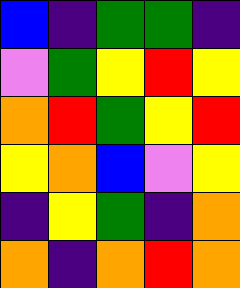[["blue", "indigo", "green", "green", "indigo"], ["violet", "green", "yellow", "red", "yellow"], ["orange", "red", "green", "yellow", "red"], ["yellow", "orange", "blue", "violet", "yellow"], ["indigo", "yellow", "green", "indigo", "orange"], ["orange", "indigo", "orange", "red", "orange"]]